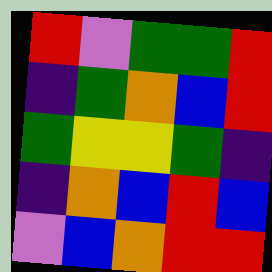[["red", "violet", "green", "green", "red"], ["indigo", "green", "orange", "blue", "red"], ["green", "yellow", "yellow", "green", "indigo"], ["indigo", "orange", "blue", "red", "blue"], ["violet", "blue", "orange", "red", "red"]]